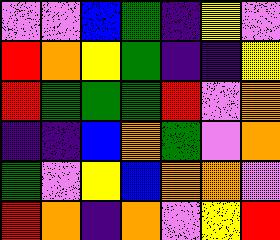[["violet", "violet", "blue", "green", "indigo", "yellow", "violet"], ["red", "orange", "yellow", "green", "indigo", "indigo", "yellow"], ["red", "green", "green", "green", "red", "violet", "orange"], ["indigo", "indigo", "blue", "orange", "green", "violet", "orange"], ["green", "violet", "yellow", "blue", "orange", "orange", "violet"], ["red", "orange", "indigo", "orange", "violet", "yellow", "red"]]